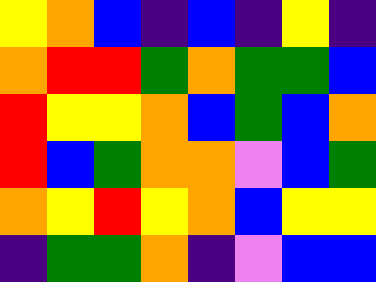[["yellow", "orange", "blue", "indigo", "blue", "indigo", "yellow", "indigo"], ["orange", "red", "red", "green", "orange", "green", "green", "blue"], ["red", "yellow", "yellow", "orange", "blue", "green", "blue", "orange"], ["red", "blue", "green", "orange", "orange", "violet", "blue", "green"], ["orange", "yellow", "red", "yellow", "orange", "blue", "yellow", "yellow"], ["indigo", "green", "green", "orange", "indigo", "violet", "blue", "blue"]]